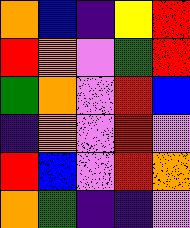[["orange", "blue", "indigo", "yellow", "red"], ["red", "orange", "violet", "green", "red"], ["green", "orange", "violet", "red", "blue"], ["indigo", "orange", "violet", "red", "violet"], ["red", "blue", "violet", "red", "orange"], ["orange", "green", "indigo", "indigo", "violet"]]